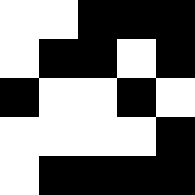[["white", "white", "black", "black", "black"], ["white", "black", "black", "white", "black"], ["black", "white", "white", "black", "white"], ["white", "white", "white", "white", "black"], ["white", "black", "black", "black", "black"]]